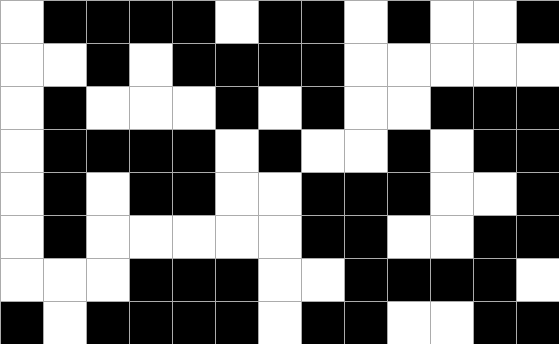[["white", "black", "black", "black", "black", "white", "black", "black", "white", "black", "white", "white", "black"], ["white", "white", "black", "white", "black", "black", "black", "black", "white", "white", "white", "white", "white"], ["white", "black", "white", "white", "white", "black", "white", "black", "white", "white", "black", "black", "black"], ["white", "black", "black", "black", "black", "white", "black", "white", "white", "black", "white", "black", "black"], ["white", "black", "white", "black", "black", "white", "white", "black", "black", "black", "white", "white", "black"], ["white", "black", "white", "white", "white", "white", "white", "black", "black", "white", "white", "black", "black"], ["white", "white", "white", "black", "black", "black", "white", "white", "black", "black", "black", "black", "white"], ["black", "white", "black", "black", "black", "black", "white", "black", "black", "white", "white", "black", "black"]]